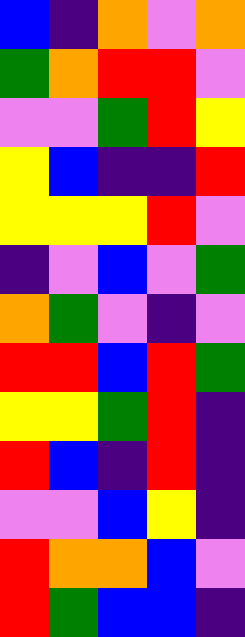[["blue", "indigo", "orange", "violet", "orange"], ["green", "orange", "red", "red", "violet"], ["violet", "violet", "green", "red", "yellow"], ["yellow", "blue", "indigo", "indigo", "red"], ["yellow", "yellow", "yellow", "red", "violet"], ["indigo", "violet", "blue", "violet", "green"], ["orange", "green", "violet", "indigo", "violet"], ["red", "red", "blue", "red", "green"], ["yellow", "yellow", "green", "red", "indigo"], ["red", "blue", "indigo", "red", "indigo"], ["violet", "violet", "blue", "yellow", "indigo"], ["red", "orange", "orange", "blue", "violet"], ["red", "green", "blue", "blue", "indigo"]]